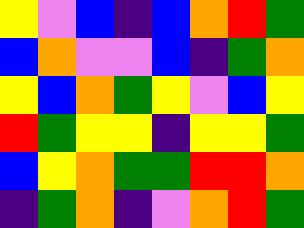[["yellow", "violet", "blue", "indigo", "blue", "orange", "red", "green"], ["blue", "orange", "violet", "violet", "blue", "indigo", "green", "orange"], ["yellow", "blue", "orange", "green", "yellow", "violet", "blue", "yellow"], ["red", "green", "yellow", "yellow", "indigo", "yellow", "yellow", "green"], ["blue", "yellow", "orange", "green", "green", "red", "red", "orange"], ["indigo", "green", "orange", "indigo", "violet", "orange", "red", "green"]]